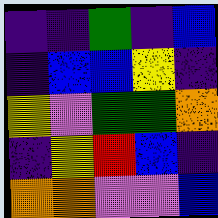[["indigo", "indigo", "green", "indigo", "blue"], ["indigo", "blue", "blue", "yellow", "indigo"], ["yellow", "violet", "green", "green", "orange"], ["indigo", "yellow", "red", "blue", "indigo"], ["orange", "orange", "violet", "violet", "blue"]]